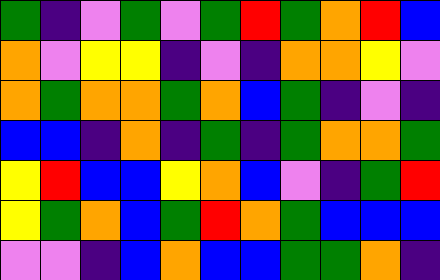[["green", "indigo", "violet", "green", "violet", "green", "red", "green", "orange", "red", "blue"], ["orange", "violet", "yellow", "yellow", "indigo", "violet", "indigo", "orange", "orange", "yellow", "violet"], ["orange", "green", "orange", "orange", "green", "orange", "blue", "green", "indigo", "violet", "indigo"], ["blue", "blue", "indigo", "orange", "indigo", "green", "indigo", "green", "orange", "orange", "green"], ["yellow", "red", "blue", "blue", "yellow", "orange", "blue", "violet", "indigo", "green", "red"], ["yellow", "green", "orange", "blue", "green", "red", "orange", "green", "blue", "blue", "blue"], ["violet", "violet", "indigo", "blue", "orange", "blue", "blue", "green", "green", "orange", "indigo"]]